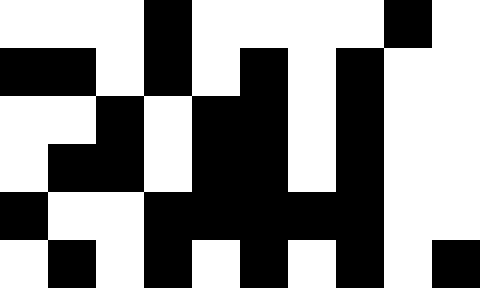[["white", "white", "white", "black", "white", "white", "white", "white", "black", "white"], ["black", "black", "white", "black", "white", "black", "white", "black", "white", "white"], ["white", "white", "black", "white", "black", "black", "white", "black", "white", "white"], ["white", "black", "black", "white", "black", "black", "white", "black", "white", "white"], ["black", "white", "white", "black", "black", "black", "black", "black", "white", "white"], ["white", "black", "white", "black", "white", "black", "white", "black", "white", "black"]]